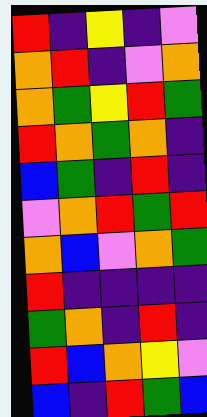[["red", "indigo", "yellow", "indigo", "violet"], ["orange", "red", "indigo", "violet", "orange"], ["orange", "green", "yellow", "red", "green"], ["red", "orange", "green", "orange", "indigo"], ["blue", "green", "indigo", "red", "indigo"], ["violet", "orange", "red", "green", "red"], ["orange", "blue", "violet", "orange", "green"], ["red", "indigo", "indigo", "indigo", "indigo"], ["green", "orange", "indigo", "red", "indigo"], ["red", "blue", "orange", "yellow", "violet"], ["blue", "indigo", "red", "green", "blue"]]